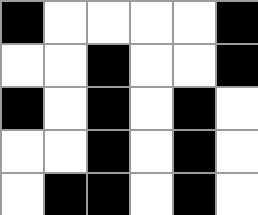[["black", "white", "white", "white", "white", "black"], ["white", "white", "black", "white", "white", "black"], ["black", "white", "black", "white", "black", "white"], ["white", "white", "black", "white", "black", "white"], ["white", "black", "black", "white", "black", "white"]]